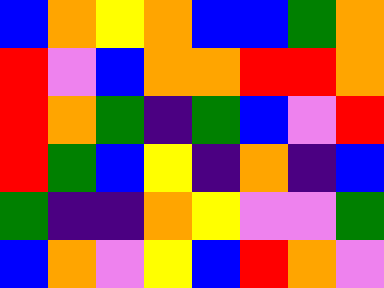[["blue", "orange", "yellow", "orange", "blue", "blue", "green", "orange"], ["red", "violet", "blue", "orange", "orange", "red", "red", "orange"], ["red", "orange", "green", "indigo", "green", "blue", "violet", "red"], ["red", "green", "blue", "yellow", "indigo", "orange", "indigo", "blue"], ["green", "indigo", "indigo", "orange", "yellow", "violet", "violet", "green"], ["blue", "orange", "violet", "yellow", "blue", "red", "orange", "violet"]]